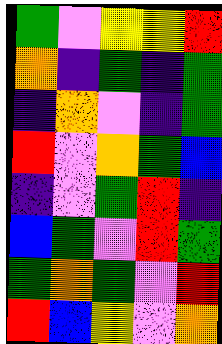[["green", "violet", "yellow", "yellow", "red"], ["orange", "indigo", "green", "indigo", "green"], ["indigo", "orange", "violet", "indigo", "green"], ["red", "violet", "orange", "green", "blue"], ["indigo", "violet", "green", "red", "indigo"], ["blue", "green", "violet", "red", "green"], ["green", "orange", "green", "violet", "red"], ["red", "blue", "yellow", "violet", "orange"]]